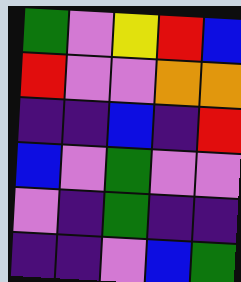[["green", "violet", "yellow", "red", "blue"], ["red", "violet", "violet", "orange", "orange"], ["indigo", "indigo", "blue", "indigo", "red"], ["blue", "violet", "green", "violet", "violet"], ["violet", "indigo", "green", "indigo", "indigo"], ["indigo", "indigo", "violet", "blue", "green"]]